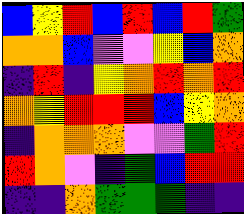[["blue", "yellow", "red", "blue", "red", "blue", "red", "green"], ["orange", "orange", "blue", "violet", "violet", "yellow", "blue", "orange"], ["indigo", "red", "indigo", "yellow", "orange", "red", "orange", "red"], ["orange", "yellow", "red", "red", "red", "blue", "yellow", "orange"], ["indigo", "orange", "orange", "orange", "violet", "violet", "green", "red"], ["red", "orange", "violet", "indigo", "green", "blue", "red", "red"], ["indigo", "indigo", "orange", "green", "green", "green", "indigo", "indigo"]]